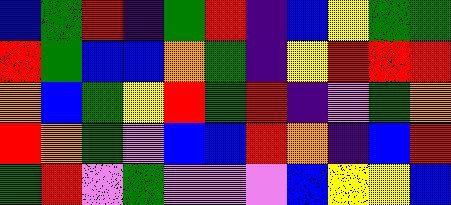[["blue", "green", "red", "indigo", "green", "red", "indigo", "blue", "yellow", "green", "green"], ["red", "green", "blue", "blue", "orange", "green", "indigo", "yellow", "red", "red", "red"], ["orange", "blue", "green", "yellow", "red", "green", "red", "indigo", "violet", "green", "orange"], ["red", "orange", "green", "violet", "blue", "blue", "red", "orange", "indigo", "blue", "red"], ["green", "red", "violet", "green", "violet", "violet", "violet", "blue", "yellow", "yellow", "blue"]]